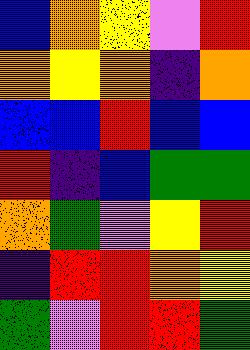[["blue", "orange", "yellow", "violet", "red"], ["orange", "yellow", "orange", "indigo", "orange"], ["blue", "blue", "red", "blue", "blue"], ["red", "indigo", "blue", "green", "green"], ["orange", "green", "violet", "yellow", "red"], ["indigo", "red", "red", "orange", "yellow"], ["green", "violet", "red", "red", "green"]]